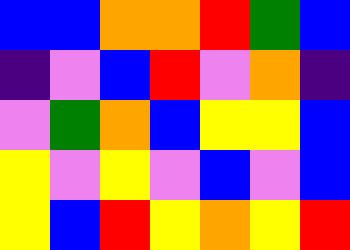[["blue", "blue", "orange", "orange", "red", "green", "blue"], ["indigo", "violet", "blue", "red", "violet", "orange", "indigo"], ["violet", "green", "orange", "blue", "yellow", "yellow", "blue"], ["yellow", "violet", "yellow", "violet", "blue", "violet", "blue"], ["yellow", "blue", "red", "yellow", "orange", "yellow", "red"]]